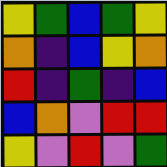[["yellow", "green", "blue", "green", "yellow"], ["orange", "indigo", "blue", "yellow", "orange"], ["red", "indigo", "green", "indigo", "blue"], ["blue", "orange", "violet", "red", "red"], ["yellow", "violet", "red", "violet", "green"]]